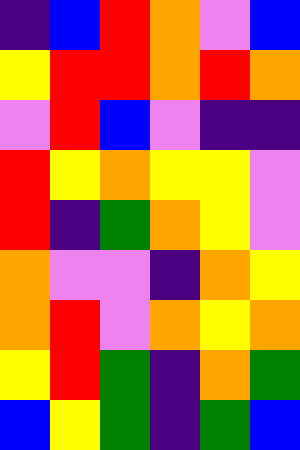[["indigo", "blue", "red", "orange", "violet", "blue"], ["yellow", "red", "red", "orange", "red", "orange"], ["violet", "red", "blue", "violet", "indigo", "indigo"], ["red", "yellow", "orange", "yellow", "yellow", "violet"], ["red", "indigo", "green", "orange", "yellow", "violet"], ["orange", "violet", "violet", "indigo", "orange", "yellow"], ["orange", "red", "violet", "orange", "yellow", "orange"], ["yellow", "red", "green", "indigo", "orange", "green"], ["blue", "yellow", "green", "indigo", "green", "blue"]]